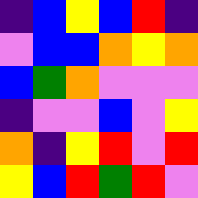[["indigo", "blue", "yellow", "blue", "red", "indigo"], ["violet", "blue", "blue", "orange", "yellow", "orange"], ["blue", "green", "orange", "violet", "violet", "violet"], ["indigo", "violet", "violet", "blue", "violet", "yellow"], ["orange", "indigo", "yellow", "red", "violet", "red"], ["yellow", "blue", "red", "green", "red", "violet"]]